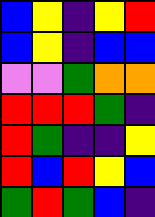[["blue", "yellow", "indigo", "yellow", "red"], ["blue", "yellow", "indigo", "blue", "blue"], ["violet", "violet", "green", "orange", "orange"], ["red", "red", "red", "green", "indigo"], ["red", "green", "indigo", "indigo", "yellow"], ["red", "blue", "red", "yellow", "blue"], ["green", "red", "green", "blue", "indigo"]]